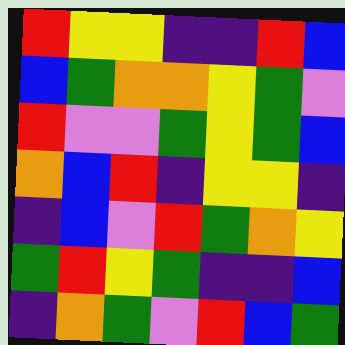[["red", "yellow", "yellow", "indigo", "indigo", "red", "blue"], ["blue", "green", "orange", "orange", "yellow", "green", "violet"], ["red", "violet", "violet", "green", "yellow", "green", "blue"], ["orange", "blue", "red", "indigo", "yellow", "yellow", "indigo"], ["indigo", "blue", "violet", "red", "green", "orange", "yellow"], ["green", "red", "yellow", "green", "indigo", "indigo", "blue"], ["indigo", "orange", "green", "violet", "red", "blue", "green"]]